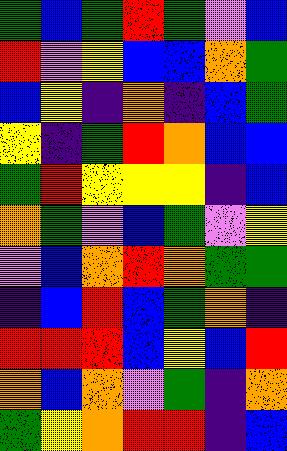[["green", "blue", "green", "red", "green", "violet", "blue"], ["red", "violet", "yellow", "blue", "blue", "orange", "green"], ["blue", "yellow", "indigo", "orange", "indigo", "blue", "green"], ["yellow", "indigo", "green", "red", "orange", "blue", "blue"], ["green", "red", "yellow", "yellow", "yellow", "indigo", "blue"], ["orange", "green", "violet", "blue", "green", "violet", "yellow"], ["violet", "blue", "orange", "red", "orange", "green", "green"], ["indigo", "blue", "red", "blue", "green", "orange", "indigo"], ["red", "red", "red", "blue", "yellow", "blue", "red"], ["orange", "blue", "orange", "violet", "green", "indigo", "orange"], ["green", "yellow", "orange", "red", "red", "indigo", "blue"]]